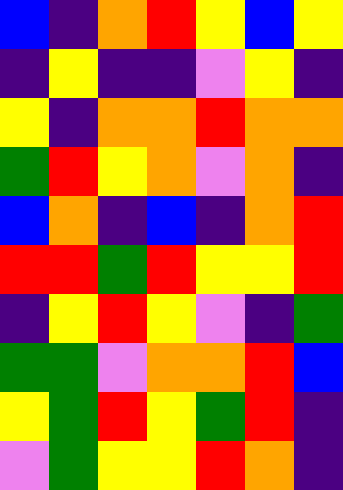[["blue", "indigo", "orange", "red", "yellow", "blue", "yellow"], ["indigo", "yellow", "indigo", "indigo", "violet", "yellow", "indigo"], ["yellow", "indigo", "orange", "orange", "red", "orange", "orange"], ["green", "red", "yellow", "orange", "violet", "orange", "indigo"], ["blue", "orange", "indigo", "blue", "indigo", "orange", "red"], ["red", "red", "green", "red", "yellow", "yellow", "red"], ["indigo", "yellow", "red", "yellow", "violet", "indigo", "green"], ["green", "green", "violet", "orange", "orange", "red", "blue"], ["yellow", "green", "red", "yellow", "green", "red", "indigo"], ["violet", "green", "yellow", "yellow", "red", "orange", "indigo"]]